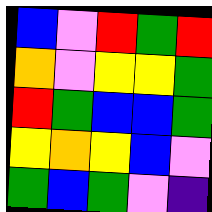[["blue", "violet", "red", "green", "red"], ["orange", "violet", "yellow", "yellow", "green"], ["red", "green", "blue", "blue", "green"], ["yellow", "orange", "yellow", "blue", "violet"], ["green", "blue", "green", "violet", "indigo"]]